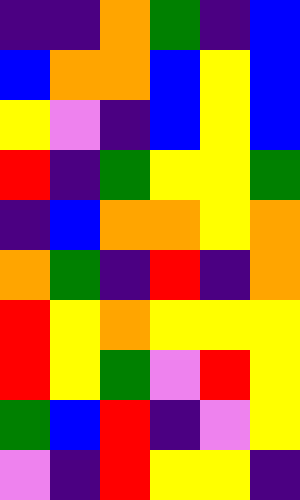[["indigo", "indigo", "orange", "green", "indigo", "blue"], ["blue", "orange", "orange", "blue", "yellow", "blue"], ["yellow", "violet", "indigo", "blue", "yellow", "blue"], ["red", "indigo", "green", "yellow", "yellow", "green"], ["indigo", "blue", "orange", "orange", "yellow", "orange"], ["orange", "green", "indigo", "red", "indigo", "orange"], ["red", "yellow", "orange", "yellow", "yellow", "yellow"], ["red", "yellow", "green", "violet", "red", "yellow"], ["green", "blue", "red", "indigo", "violet", "yellow"], ["violet", "indigo", "red", "yellow", "yellow", "indigo"]]